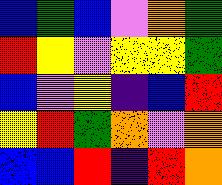[["blue", "green", "blue", "violet", "orange", "green"], ["red", "yellow", "violet", "yellow", "yellow", "green"], ["blue", "violet", "yellow", "indigo", "blue", "red"], ["yellow", "red", "green", "orange", "violet", "orange"], ["blue", "blue", "red", "indigo", "red", "orange"]]